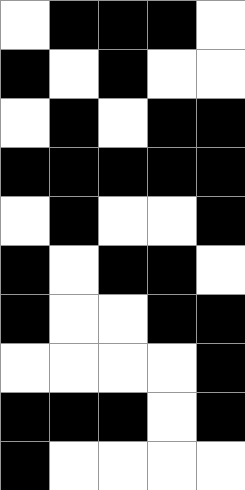[["white", "black", "black", "black", "white"], ["black", "white", "black", "white", "white"], ["white", "black", "white", "black", "black"], ["black", "black", "black", "black", "black"], ["white", "black", "white", "white", "black"], ["black", "white", "black", "black", "white"], ["black", "white", "white", "black", "black"], ["white", "white", "white", "white", "black"], ["black", "black", "black", "white", "black"], ["black", "white", "white", "white", "white"]]